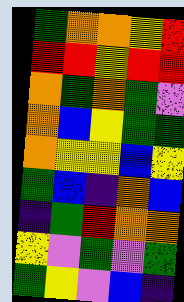[["green", "orange", "orange", "yellow", "red"], ["red", "red", "yellow", "red", "red"], ["orange", "green", "orange", "green", "violet"], ["orange", "blue", "yellow", "green", "green"], ["orange", "yellow", "yellow", "blue", "yellow"], ["green", "blue", "indigo", "orange", "blue"], ["indigo", "green", "red", "orange", "orange"], ["yellow", "violet", "green", "violet", "green"], ["green", "yellow", "violet", "blue", "indigo"]]